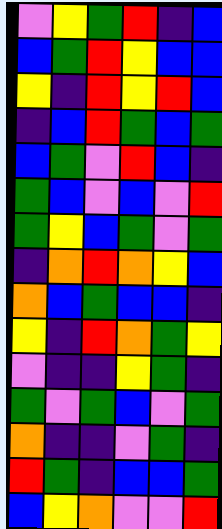[["violet", "yellow", "green", "red", "indigo", "blue"], ["blue", "green", "red", "yellow", "blue", "blue"], ["yellow", "indigo", "red", "yellow", "red", "blue"], ["indigo", "blue", "red", "green", "blue", "green"], ["blue", "green", "violet", "red", "blue", "indigo"], ["green", "blue", "violet", "blue", "violet", "red"], ["green", "yellow", "blue", "green", "violet", "green"], ["indigo", "orange", "red", "orange", "yellow", "blue"], ["orange", "blue", "green", "blue", "blue", "indigo"], ["yellow", "indigo", "red", "orange", "green", "yellow"], ["violet", "indigo", "indigo", "yellow", "green", "indigo"], ["green", "violet", "green", "blue", "violet", "green"], ["orange", "indigo", "indigo", "violet", "green", "indigo"], ["red", "green", "indigo", "blue", "blue", "green"], ["blue", "yellow", "orange", "violet", "violet", "red"]]